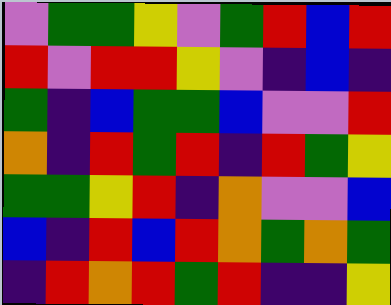[["violet", "green", "green", "yellow", "violet", "green", "red", "blue", "red"], ["red", "violet", "red", "red", "yellow", "violet", "indigo", "blue", "indigo"], ["green", "indigo", "blue", "green", "green", "blue", "violet", "violet", "red"], ["orange", "indigo", "red", "green", "red", "indigo", "red", "green", "yellow"], ["green", "green", "yellow", "red", "indigo", "orange", "violet", "violet", "blue"], ["blue", "indigo", "red", "blue", "red", "orange", "green", "orange", "green"], ["indigo", "red", "orange", "red", "green", "red", "indigo", "indigo", "yellow"]]